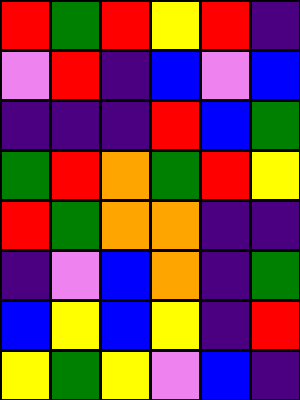[["red", "green", "red", "yellow", "red", "indigo"], ["violet", "red", "indigo", "blue", "violet", "blue"], ["indigo", "indigo", "indigo", "red", "blue", "green"], ["green", "red", "orange", "green", "red", "yellow"], ["red", "green", "orange", "orange", "indigo", "indigo"], ["indigo", "violet", "blue", "orange", "indigo", "green"], ["blue", "yellow", "blue", "yellow", "indigo", "red"], ["yellow", "green", "yellow", "violet", "blue", "indigo"]]